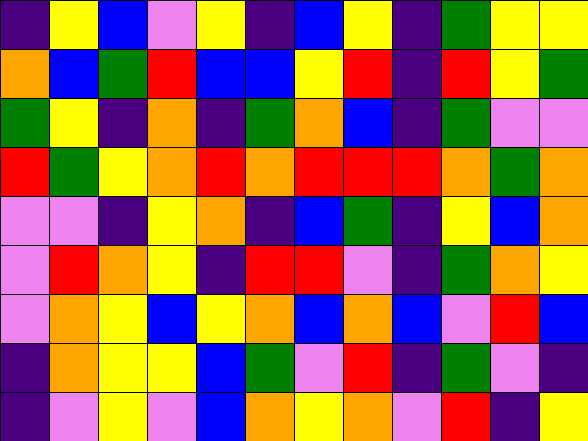[["indigo", "yellow", "blue", "violet", "yellow", "indigo", "blue", "yellow", "indigo", "green", "yellow", "yellow"], ["orange", "blue", "green", "red", "blue", "blue", "yellow", "red", "indigo", "red", "yellow", "green"], ["green", "yellow", "indigo", "orange", "indigo", "green", "orange", "blue", "indigo", "green", "violet", "violet"], ["red", "green", "yellow", "orange", "red", "orange", "red", "red", "red", "orange", "green", "orange"], ["violet", "violet", "indigo", "yellow", "orange", "indigo", "blue", "green", "indigo", "yellow", "blue", "orange"], ["violet", "red", "orange", "yellow", "indigo", "red", "red", "violet", "indigo", "green", "orange", "yellow"], ["violet", "orange", "yellow", "blue", "yellow", "orange", "blue", "orange", "blue", "violet", "red", "blue"], ["indigo", "orange", "yellow", "yellow", "blue", "green", "violet", "red", "indigo", "green", "violet", "indigo"], ["indigo", "violet", "yellow", "violet", "blue", "orange", "yellow", "orange", "violet", "red", "indigo", "yellow"]]